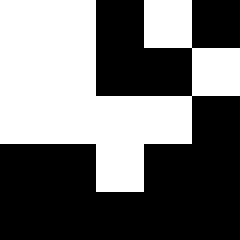[["white", "white", "black", "white", "black"], ["white", "white", "black", "black", "white"], ["white", "white", "white", "white", "black"], ["black", "black", "white", "black", "black"], ["black", "black", "black", "black", "black"]]